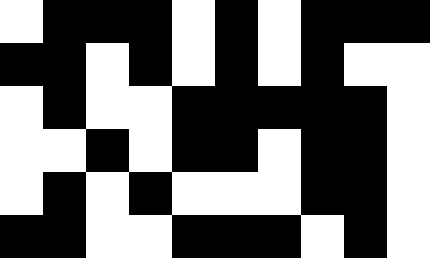[["white", "black", "black", "black", "white", "black", "white", "black", "black", "black"], ["black", "black", "white", "black", "white", "black", "white", "black", "white", "white"], ["white", "black", "white", "white", "black", "black", "black", "black", "black", "white"], ["white", "white", "black", "white", "black", "black", "white", "black", "black", "white"], ["white", "black", "white", "black", "white", "white", "white", "black", "black", "white"], ["black", "black", "white", "white", "black", "black", "black", "white", "black", "white"]]